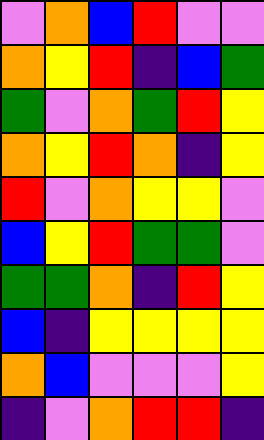[["violet", "orange", "blue", "red", "violet", "violet"], ["orange", "yellow", "red", "indigo", "blue", "green"], ["green", "violet", "orange", "green", "red", "yellow"], ["orange", "yellow", "red", "orange", "indigo", "yellow"], ["red", "violet", "orange", "yellow", "yellow", "violet"], ["blue", "yellow", "red", "green", "green", "violet"], ["green", "green", "orange", "indigo", "red", "yellow"], ["blue", "indigo", "yellow", "yellow", "yellow", "yellow"], ["orange", "blue", "violet", "violet", "violet", "yellow"], ["indigo", "violet", "orange", "red", "red", "indigo"]]